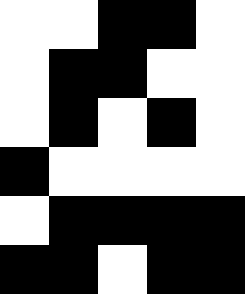[["white", "white", "black", "black", "white"], ["white", "black", "black", "white", "white"], ["white", "black", "white", "black", "white"], ["black", "white", "white", "white", "white"], ["white", "black", "black", "black", "black"], ["black", "black", "white", "black", "black"]]